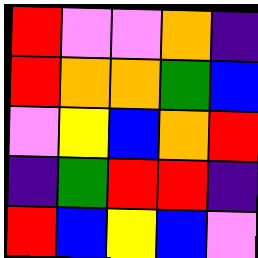[["red", "violet", "violet", "orange", "indigo"], ["red", "orange", "orange", "green", "blue"], ["violet", "yellow", "blue", "orange", "red"], ["indigo", "green", "red", "red", "indigo"], ["red", "blue", "yellow", "blue", "violet"]]